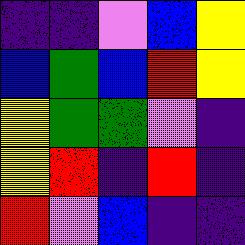[["indigo", "indigo", "violet", "blue", "yellow"], ["blue", "green", "blue", "red", "yellow"], ["yellow", "green", "green", "violet", "indigo"], ["yellow", "red", "indigo", "red", "indigo"], ["red", "violet", "blue", "indigo", "indigo"]]